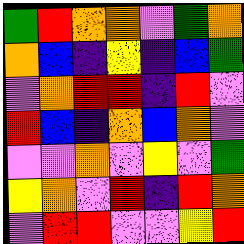[["green", "red", "orange", "orange", "violet", "green", "orange"], ["orange", "blue", "indigo", "yellow", "indigo", "blue", "green"], ["violet", "orange", "red", "red", "indigo", "red", "violet"], ["red", "blue", "indigo", "orange", "blue", "orange", "violet"], ["violet", "violet", "orange", "violet", "yellow", "violet", "green"], ["yellow", "orange", "violet", "red", "indigo", "red", "orange"], ["violet", "red", "red", "violet", "violet", "yellow", "red"]]